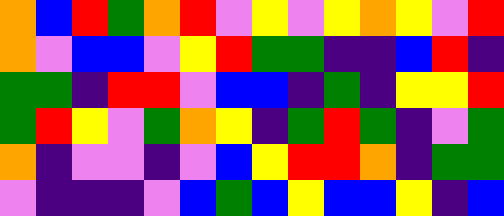[["orange", "blue", "red", "green", "orange", "red", "violet", "yellow", "violet", "yellow", "orange", "yellow", "violet", "red"], ["orange", "violet", "blue", "blue", "violet", "yellow", "red", "green", "green", "indigo", "indigo", "blue", "red", "indigo"], ["green", "green", "indigo", "red", "red", "violet", "blue", "blue", "indigo", "green", "indigo", "yellow", "yellow", "red"], ["green", "red", "yellow", "violet", "green", "orange", "yellow", "indigo", "green", "red", "green", "indigo", "violet", "green"], ["orange", "indigo", "violet", "violet", "indigo", "violet", "blue", "yellow", "red", "red", "orange", "indigo", "green", "green"], ["violet", "indigo", "indigo", "indigo", "violet", "blue", "green", "blue", "yellow", "blue", "blue", "yellow", "indigo", "blue"]]